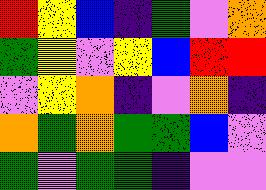[["red", "yellow", "blue", "indigo", "green", "violet", "orange"], ["green", "yellow", "violet", "yellow", "blue", "red", "red"], ["violet", "yellow", "orange", "indigo", "violet", "orange", "indigo"], ["orange", "green", "orange", "green", "green", "blue", "violet"], ["green", "violet", "green", "green", "indigo", "violet", "violet"]]